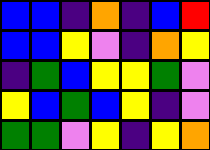[["blue", "blue", "indigo", "orange", "indigo", "blue", "red"], ["blue", "blue", "yellow", "violet", "indigo", "orange", "yellow"], ["indigo", "green", "blue", "yellow", "yellow", "green", "violet"], ["yellow", "blue", "green", "blue", "yellow", "indigo", "violet"], ["green", "green", "violet", "yellow", "indigo", "yellow", "orange"]]